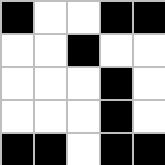[["black", "white", "white", "black", "black"], ["white", "white", "black", "white", "white"], ["white", "white", "white", "black", "white"], ["white", "white", "white", "black", "white"], ["black", "black", "white", "black", "black"]]